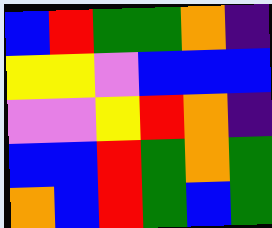[["blue", "red", "green", "green", "orange", "indigo"], ["yellow", "yellow", "violet", "blue", "blue", "blue"], ["violet", "violet", "yellow", "red", "orange", "indigo"], ["blue", "blue", "red", "green", "orange", "green"], ["orange", "blue", "red", "green", "blue", "green"]]